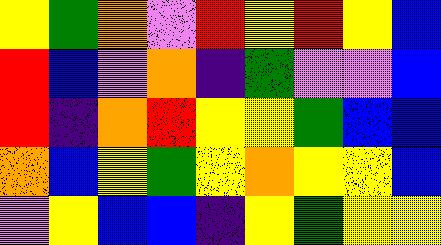[["yellow", "green", "orange", "violet", "red", "yellow", "red", "yellow", "blue"], ["red", "blue", "violet", "orange", "indigo", "green", "violet", "violet", "blue"], ["red", "indigo", "orange", "red", "yellow", "yellow", "green", "blue", "blue"], ["orange", "blue", "yellow", "green", "yellow", "orange", "yellow", "yellow", "blue"], ["violet", "yellow", "blue", "blue", "indigo", "yellow", "green", "yellow", "yellow"]]